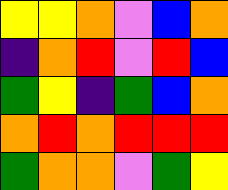[["yellow", "yellow", "orange", "violet", "blue", "orange"], ["indigo", "orange", "red", "violet", "red", "blue"], ["green", "yellow", "indigo", "green", "blue", "orange"], ["orange", "red", "orange", "red", "red", "red"], ["green", "orange", "orange", "violet", "green", "yellow"]]